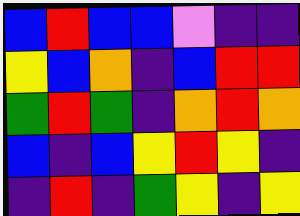[["blue", "red", "blue", "blue", "violet", "indigo", "indigo"], ["yellow", "blue", "orange", "indigo", "blue", "red", "red"], ["green", "red", "green", "indigo", "orange", "red", "orange"], ["blue", "indigo", "blue", "yellow", "red", "yellow", "indigo"], ["indigo", "red", "indigo", "green", "yellow", "indigo", "yellow"]]